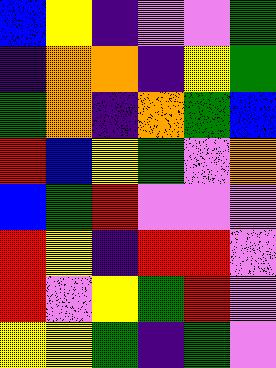[["blue", "yellow", "indigo", "violet", "violet", "green"], ["indigo", "orange", "orange", "indigo", "yellow", "green"], ["green", "orange", "indigo", "orange", "green", "blue"], ["red", "blue", "yellow", "green", "violet", "orange"], ["blue", "green", "red", "violet", "violet", "violet"], ["red", "yellow", "indigo", "red", "red", "violet"], ["red", "violet", "yellow", "green", "red", "violet"], ["yellow", "yellow", "green", "indigo", "green", "violet"]]